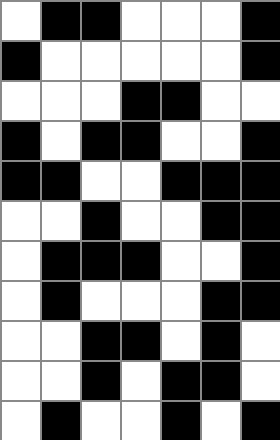[["white", "black", "black", "white", "white", "white", "black"], ["black", "white", "white", "white", "white", "white", "black"], ["white", "white", "white", "black", "black", "white", "white"], ["black", "white", "black", "black", "white", "white", "black"], ["black", "black", "white", "white", "black", "black", "black"], ["white", "white", "black", "white", "white", "black", "black"], ["white", "black", "black", "black", "white", "white", "black"], ["white", "black", "white", "white", "white", "black", "black"], ["white", "white", "black", "black", "white", "black", "white"], ["white", "white", "black", "white", "black", "black", "white"], ["white", "black", "white", "white", "black", "white", "black"]]